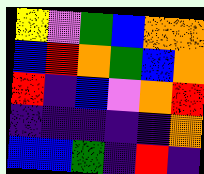[["yellow", "violet", "green", "blue", "orange", "orange"], ["blue", "red", "orange", "green", "blue", "orange"], ["red", "indigo", "blue", "violet", "orange", "red"], ["indigo", "indigo", "indigo", "indigo", "indigo", "orange"], ["blue", "blue", "green", "indigo", "red", "indigo"]]